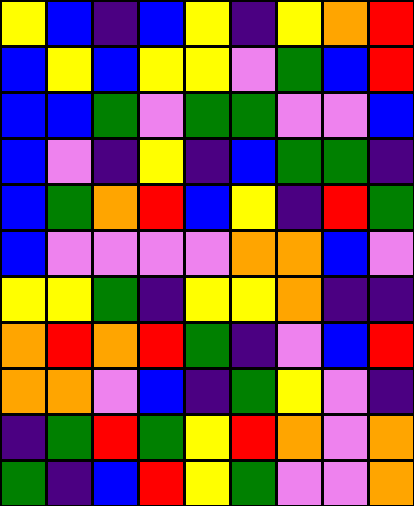[["yellow", "blue", "indigo", "blue", "yellow", "indigo", "yellow", "orange", "red"], ["blue", "yellow", "blue", "yellow", "yellow", "violet", "green", "blue", "red"], ["blue", "blue", "green", "violet", "green", "green", "violet", "violet", "blue"], ["blue", "violet", "indigo", "yellow", "indigo", "blue", "green", "green", "indigo"], ["blue", "green", "orange", "red", "blue", "yellow", "indigo", "red", "green"], ["blue", "violet", "violet", "violet", "violet", "orange", "orange", "blue", "violet"], ["yellow", "yellow", "green", "indigo", "yellow", "yellow", "orange", "indigo", "indigo"], ["orange", "red", "orange", "red", "green", "indigo", "violet", "blue", "red"], ["orange", "orange", "violet", "blue", "indigo", "green", "yellow", "violet", "indigo"], ["indigo", "green", "red", "green", "yellow", "red", "orange", "violet", "orange"], ["green", "indigo", "blue", "red", "yellow", "green", "violet", "violet", "orange"]]